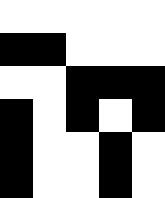[["white", "white", "white", "white", "white"], ["black", "black", "white", "white", "white"], ["white", "white", "black", "black", "black"], ["black", "white", "black", "white", "black"], ["black", "white", "white", "black", "white"], ["black", "white", "white", "black", "white"]]